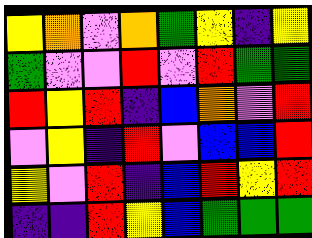[["yellow", "orange", "violet", "orange", "green", "yellow", "indigo", "yellow"], ["green", "violet", "violet", "red", "violet", "red", "green", "green"], ["red", "yellow", "red", "indigo", "blue", "orange", "violet", "red"], ["violet", "yellow", "indigo", "red", "violet", "blue", "blue", "red"], ["yellow", "violet", "red", "indigo", "blue", "red", "yellow", "red"], ["indigo", "indigo", "red", "yellow", "blue", "green", "green", "green"]]